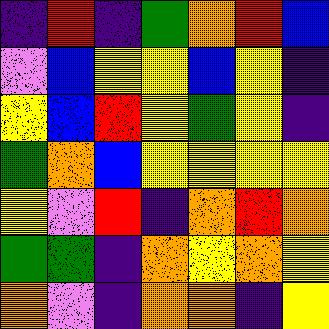[["indigo", "red", "indigo", "green", "orange", "red", "blue"], ["violet", "blue", "yellow", "yellow", "blue", "yellow", "indigo"], ["yellow", "blue", "red", "yellow", "green", "yellow", "indigo"], ["green", "orange", "blue", "yellow", "yellow", "yellow", "yellow"], ["yellow", "violet", "red", "indigo", "orange", "red", "orange"], ["green", "green", "indigo", "orange", "yellow", "orange", "yellow"], ["orange", "violet", "indigo", "orange", "orange", "indigo", "yellow"]]